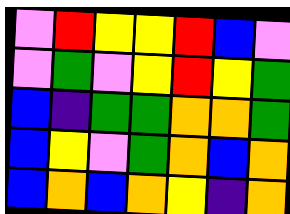[["violet", "red", "yellow", "yellow", "red", "blue", "violet"], ["violet", "green", "violet", "yellow", "red", "yellow", "green"], ["blue", "indigo", "green", "green", "orange", "orange", "green"], ["blue", "yellow", "violet", "green", "orange", "blue", "orange"], ["blue", "orange", "blue", "orange", "yellow", "indigo", "orange"]]